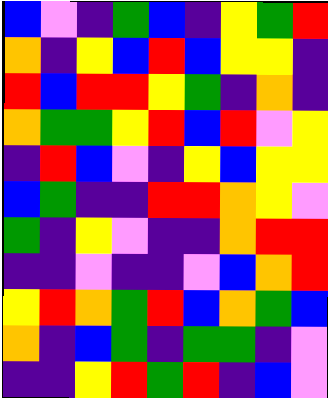[["blue", "violet", "indigo", "green", "blue", "indigo", "yellow", "green", "red"], ["orange", "indigo", "yellow", "blue", "red", "blue", "yellow", "yellow", "indigo"], ["red", "blue", "red", "red", "yellow", "green", "indigo", "orange", "indigo"], ["orange", "green", "green", "yellow", "red", "blue", "red", "violet", "yellow"], ["indigo", "red", "blue", "violet", "indigo", "yellow", "blue", "yellow", "yellow"], ["blue", "green", "indigo", "indigo", "red", "red", "orange", "yellow", "violet"], ["green", "indigo", "yellow", "violet", "indigo", "indigo", "orange", "red", "red"], ["indigo", "indigo", "violet", "indigo", "indigo", "violet", "blue", "orange", "red"], ["yellow", "red", "orange", "green", "red", "blue", "orange", "green", "blue"], ["orange", "indigo", "blue", "green", "indigo", "green", "green", "indigo", "violet"], ["indigo", "indigo", "yellow", "red", "green", "red", "indigo", "blue", "violet"]]